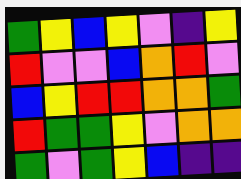[["green", "yellow", "blue", "yellow", "violet", "indigo", "yellow"], ["red", "violet", "violet", "blue", "orange", "red", "violet"], ["blue", "yellow", "red", "red", "orange", "orange", "green"], ["red", "green", "green", "yellow", "violet", "orange", "orange"], ["green", "violet", "green", "yellow", "blue", "indigo", "indigo"]]